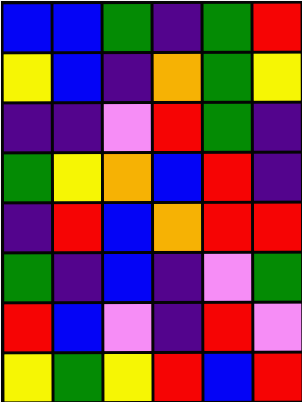[["blue", "blue", "green", "indigo", "green", "red"], ["yellow", "blue", "indigo", "orange", "green", "yellow"], ["indigo", "indigo", "violet", "red", "green", "indigo"], ["green", "yellow", "orange", "blue", "red", "indigo"], ["indigo", "red", "blue", "orange", "red", "red"], ["green", "indigo", "blue", "indigo", "violet", "green"], ["red", "blue", "violet", "indigo", "red", "violet"], ["yellow", "green", "yellow", "red", "blue", "red"]]